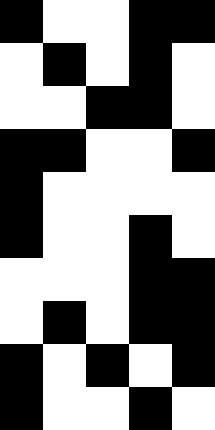[["black", "white", "white", "black", "black"], ["white", "black", "white", "black", "white"], ["white", "white", "black", "black", "white"], ["black", "black", "white", "white", "black"], ["black", "white", "white", "white", "white"], ["black", "white", "white", "black", "white"], ["white", "white", "white", "black", "black"], ["white", "black", "white", "black", "black"], ["black", "white", "black", "white", "black"], ["black", "white", "white", "black", "white"]]